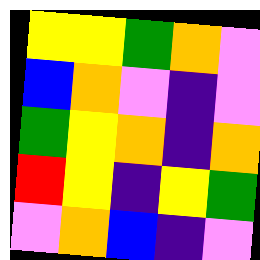[["yellow", "yellow", "green", "orange", "violet"], ["blue", "orange", "violet", "indigo", "violet"], ["green", "yellow", "orange", "indigo", "orange"], ["red", "yellow", "indigo", "yellow", "green"], ["violet", "orange", "blue", "indigo", "violet"]]